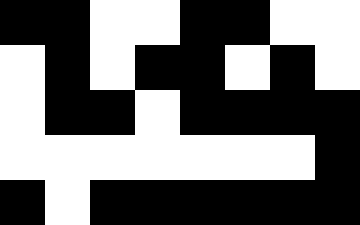[["black", "black", "white", "white", "black", "black", "white", "white"], ["white", "black", "white", "black", "black", "white", "black", "white"], ["white", "black", "black", "white", "black", "black", "black", "black"], ["white", "white", "white", "white", "white", "white", "white", "black"], ["black", "white", "black", "black", "black", "black", "black", "black"]]